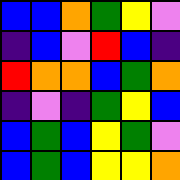[["blue", "blue", "orange", "green", "yellow", "violet"], ["indigo", "blue", "violet", "red", "blue", "indigo"], ["red", "orange", "orange", "blue", "green", "orange"], ["indigo", "violet", "indigo", "green", "yellow", "blue"], ["blue", "green", "blue", "yellow", "green", "violet"], ["blue", "green", "blue", "yellow", "yellow", "orange"]]